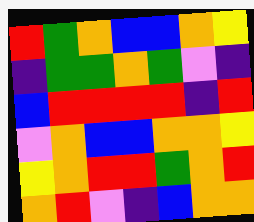[["red", "green", "orange", "blue", "blue", "orange", "yellow"], ["indigo", "green", "green", "orange", "green", "violet", "indigo"], ["blue", "red", "red", "red", "red", "indigo", "red"], ["violet", "orange", "blue", "blue", "orange", "orange", "yellow"], ["yellow", "orange", "red", "red", "green", "orange", "red"], ["orange", "red", "violet", "indigo", "blue", "orange", "orange"]]